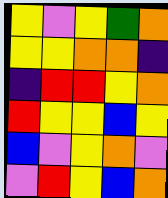[["yellow", "violet", "yellow", "green", "orange"], ["yellow", "yellow", "orange", "orange", "indigo"], ["indigo", "red", "red", "yellow", "orange"], ["red", "yellow", "yellow", "blue", "yellow"], ["blue", "violet", "yellow", "orange", "violet"], ["violet", "red", "yellow", "blue", "orange"]]